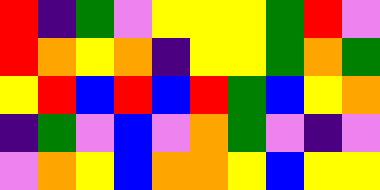[["red", "indigo", "green", "violet", "yellow", "yellow", "yellow", "green", "red", "violet"], ["red", "orange", "yellow", "orange", "indigo", "yellow", "yellow", "green", "orange", "green"], ["yellow", "red", "blue", "red", "blue", "red", "green", "blue", "yellow", "orange"], ["indigo", "green", "violet", "blue", "violet", "orange", "green", "violet", "indigo", "violet"], ["violet", "orange", "yellow", "blue", "orange", "orange", "yellow", "blue", "yellow", "yellow"]]